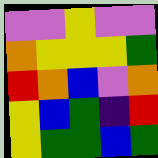[["violet", "violet", "yellow", "violet", "violet"], ["orange", "yellow", "yellow", "yellow", "green"], ["red", "orange", "blue", "violet", "orange"], ["yellow", "blue", "green", "indigo", "red"], ["yellow", "green", "green", "blue", "green"]]